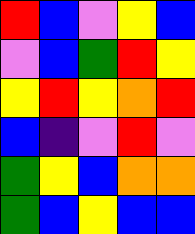[["red", "blue", "violet", "yellow", "blue"], ["violet", "blue", "green", "red", "yellow"], ["yellow", "red", "yellow", "orange", "red"], ["blue", "indigo", "violet", "red", "violet"], ["green", "yellow", "blue", "orange", "orange"], ["green", "blue", "yellow", "blue", "blue"]]